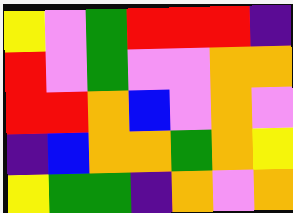[["yellow", "violet", "green", "red", "red", "red", "indigo"], ["red", "violet", "green", "violet", "violet", "orange", "orange"], ["red", "red", "orange", "blue", "violet", "orange", "violet"], ["indigo", "blue", "orange", "orange", "green", "orange", "yellow"], ["yellow", "green", "green", "indigo", "orange", "violet", "orange"]]